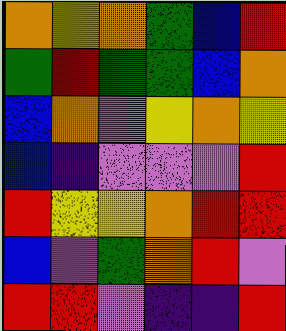[["orange", "yellow", "orange", "green", "blue", "red"], ["green", "red", "green", "green", "blue", "orange"], ["blue", "orange", "violet", "yellow", "orange", "yellow"], ["blue", "indigo", "violet", "violet", "violet", "red"], ["red", "yellow", "yellow", "orange", "red", "red"], ["blue", "violet", "green", "orange", "red", "violet"], ["red", "red", "violet", "indigo", "indigo", "red"]]